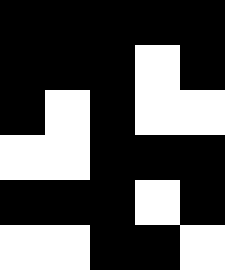[["black", "black", "black", "black", "black"], ["black", "black", "black", "white", "black"], ["black", "white", "black", "white", "white"], ["white", "white", "black", "black", "black"], ["black", "black", "black", "white", "black"], ["white", "white", "black", "black", "white"]]